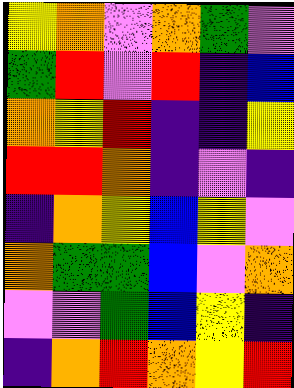[["yellow", "orange", "violet", "orange", "green", "violet"], ["green", "red", "violet", "red", "indigo", "blue"], ["orange", "yellow", "red", "indigo", "indigo", "yellow"], ["red", "red", "orange", "indigo", "violet", "indigo"], ["indigo", "orange", "yellow", "blue", "yellow", "violet"], ["orange", "green", "green", "blue", "violet", "orange"], ["violet", "violet", "green", "blue", "yellow", "indigo"], ["indigo", "orange", "red", "orange", "yellow", "red"]]